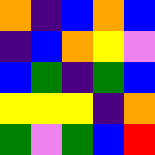[["orange", "indigo", "blue", "orange", "blue"], ["indigo", "blue", "orange", "yellow", "violet"], ["blue", "green", "indigo", "green", "blue"], ["yellow", "yellow", "yellow", "indigo", "orange"], ["green", "violet", "green", "blue", "red"]]